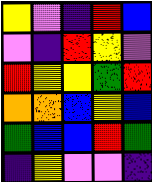[["yellow", "violet", "indigo", "red", "blue"], ["violet", "indigo", "red", "yellow", "violet"], ["red", "yellow", "yellow", "green", "red"], ["orange", "orange", "blue", "yellow", "blue"], ["green", "blue", "blue", "red", "green"], ["indigo", "yellow", "violet", "violet", "indigo"]]